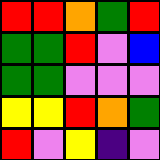[["red", "red", "orange", "green", "red"], ["green", "green", "red", "violet", "blue"], ["green", "green", "violet", "violet", "violet"], ["yellow", "yellow", "red", "orange", "green"], ["red", "violet", "yellow", "indigo", "violet"]]